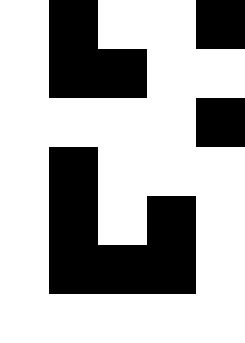[["white", "black", "white", "white", "black"], ["white", "black", "black", "white", "white"], ["white", "white", "white", "white", "black"], ["white", "black", "white", "white", "white"], ["white", "black", "white", "black", "white"], ["white", "black", "black", "black", "white"], ["white", "white", "white", "white", "white"]]